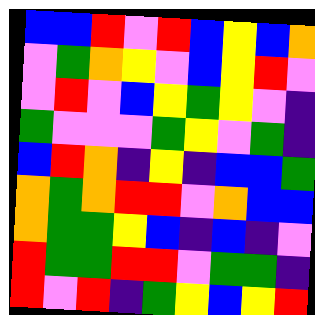[["blue", "blue", "red", "violet", "red", "blue", "yellow", "blue", "orange"], ["violet", "green", "orange", "yellow", "violet", "blue", "yellow", "red", "violet"], ["violet", "red", "violet", "blue", "yellow", "green", "yellow", "violet", "indigo"], ["green", "violet", "violet", "violet", "green", "yellow", "violet", "green", "indigo"], ["blue", "red", "orange", "indigo", "yellow", "indigo", "blue", "blue", "green"], ["orange", "green", "orange", "red", "red", "violet", "orange", "blue", "blue"], ["orange", "green", "green", "yellow", "blue", "indigo", "blue", "indigo", "violet"], ["red", "green", "green", "red", "red", "violet", "green", "green", "indigo"], ["red", "violet", "red", "indigo", "green", "yellow", "blue", "yellow", "red"]]